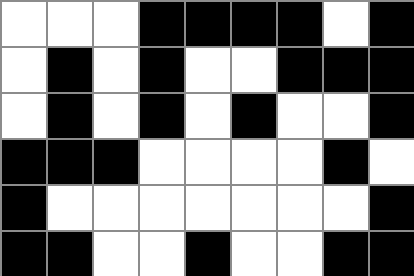[["white", "white", "white", "black", "black", "black", "black", "white", "black"], ["white", "black", "white", "black", "white", "white", "black", "black", "black"], ["white", "black", "white", "black", "white", "black", "white", "white", "black"], ["black", "black", "black", "white", "white", "white", "white", "black", "white"], ["black", "white", "white", "white", "white", "white", "white", "white", "black"], ["black", "black", "white", "white", "black", "white", "white", "black", "black"]]